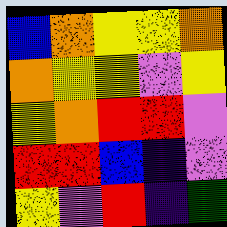[["blue", "orange", "yellow", "yellow", "orange"], ["orange", "yellow", "yellow", "violet", "yellow"], ["yellow", "orange", "red", "red", "violet"], ["red", "red", "blue", "indigo", "violet"], ["yellow", "violet", "red", "indigo", "green"]]